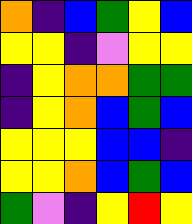[["orange", "indigo", "blue", "green", "yellow", "blue"], ["yellow", "yellow", "indigo", "violet", "yellow", "yellow"], ["indigo", "yellow", "orange", "orange", "green", "green"], ["indigo", "yellow", "orange", "blue", "green", "blue"], ["yellow", "yellow", "yellow", "blue", "blue", "indigo"], ["yellow", "yellow", "orange", "blue", "green", "blue"], ["green", "violet", "indigo", "yellow", "red", "yellow"]]